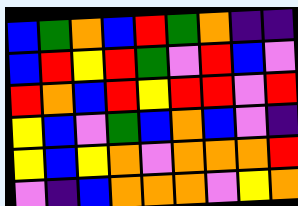[["blue", "green", "orange", "blue", "red", "green", "orange", "indigo", "indigo"], ["blue", "red", "yellow", "red", "green", "violet", "red", "blue", "violet"], ["red", "orange", "blue", "red", "yellow", "red", "red", "violet", "red"], ["yellow", "blue", "violet", "green", "blue", "orange", "blue", "violet", "indigo"], ["yellow", "blue", "yellow", "orange", "violet", "orange", "orange", "orange", "red"], ["violet", "indigo", "blue", "orange", "orange", "orange", "violet", "yellow", "orange"]]